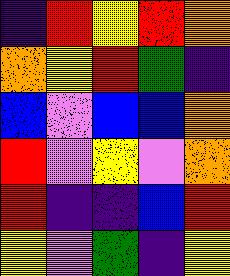[["indigo", "red", "yellow", "red", "orange"], ["orange", "yellow", "red", "green", "indigo"], ["blue", "violet", "blue", "blue", "orange"], ["red", "violet", "yellow", "violet", "orange"], ["red", "indigo", "indigo", "blue", "red"], ["yellow", "violet", "green", "indigo", "yellow"]]